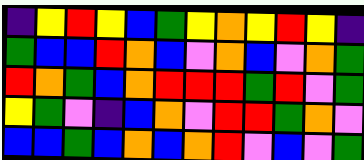[["indigo", "yellow", "red", "yellow", "blue", "green", "yellow", "orange", "yellow", "red", "yellow", "indigo"], ["green", "blue", "blue", "red", "orange", "blue", "violet", "orange", "blue", "violet", "orange", "green"], ["red", "orange", "green", "blue", "orange", "red", "red", "red", "green", "red", "violet", "green"], ["yellow", "green", "violet", "indigo", "blue", "orange", "violet", "red", "red", "green", "orange", "violet"], ["blue", "blue", "green", "blue", "orange", "blue", "orange", "red", "violet", "blue", "violet", "green"]]